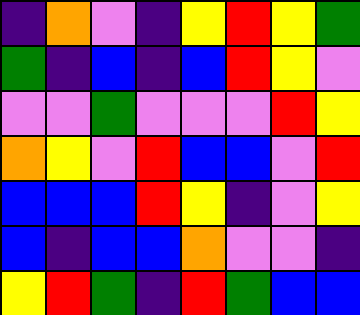[["indigo", "orange", "violet", "indigo", "yellow", "red", "yellow", "green"], ["green", "indigo", "blue", "indigo", "blue", "red", "yellow", "violet"], ["violet", "violet", "green", "violet", "violet", "violet", "red", "yellow"], ["orange", "yellow", "violet", "red", "blue", "blue", "violet", "red"], ["blue", "blue", "blue", "red", "yellow", "indigo", "violet", "yellow"], ["blue", "indigo", "blue", "blue", "orange", "violet", "violet", "indigo"], ["yellow", "red", "green", "indigo", "red", "green", "blue", "blue"]]